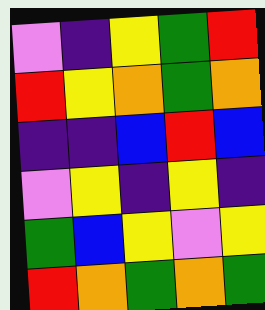[["violet", "indigo", "yellow", "green", "red"], ["red", "yellow", "orange", "green", "orange"], ["indigo", "indigo", "blue", "red", "blue"], ["violet", "yellow", "indigo", "yellow", "indigo"], ["green", "blue", "yellow", "violet", "yellow"], ["red", "orange", "green", "orange", "green"]]